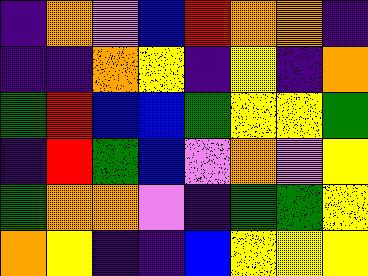[["indigo", "orange", "violet", "blue", "red", "orange", "orange", "indigo"], ["indigo", "indigo", "orange", "yellow", "indigo", "yellow", "indigo", "orange"], ["green", "red", "blue", "blue", "green", "yellow", "yellow", "green"], ["indigo", "red", "green", "blue", "violet", "orange", "violet", "yellow"], ["green", "orange", "orange", "violet", "indigo", "green", "green", "yellow"], ["orange", "yellow", "indigo", "indigo", "blue", "yellow", "yellow", "yellow"]]